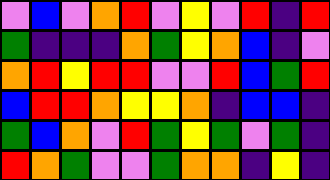[["violet", "blue", "violet", "orange", "red", "violet", "yellow", "violet", "red", "indigo", "red"], ["green", "indigo", "indigo", "indigo", "orange", "green", "yellow", "orange", "blue", "indigo", "violet"], ["orange", "red", "yellow", "red", "red", "violet", "violet", "red", "blue", "green", "red"], ["blue", "red", "red", "orange", "yellow", "yellow", "orange", "indigo", "blue", "blue", "indigo"], ["green", "blue", "orange", "violet", "red", "green", "yellow", "green", "violet", "green", "indigo"], ["red", "orange", "green", "violet", "violet", "green", "orange", "orange", "indigo", "yellow", "indigo"]]